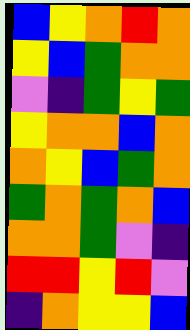[["blue", "yellow", "orange", "red", "orange"], ["yellow", "blue", "green", "orange", "orange"], ["violet", "indigo", "green", "yellow", "green"], ["yellow", "orange", "orange", "blue", "orange"], ["orange", "yellow", "blue", "green", "orange"], ["green", "orange", "green", "orange", "blue"], ["orange", "orange", "green", "violet", "indigo"], ["red", "red", "yellow", "red", "violet"], ["indigo", "orange", "yellow", "yellow", "blue"]]